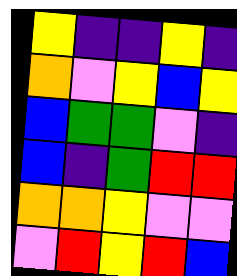[["yellow", "indigo", "indigo", "yellow", "indigo"], ["orange", "violet", "yellow", "blue", "yellow"], ["blue", "green", "green", "violet", "indigo"], ["blue", "indigo", "green", "red", "red"], ["orange", "orange", "yellow", "violet", "violet"], ["violet", "red", "yellow", "red", "blue"]]